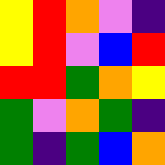[["yellow", "red", "orange", "violet", "indigo"], ["yellow", "red", "violet", "blue", "red"], ["red", "red", "green", "orange", "yellow"], ["green", "violet", "orange", "green", "indigo"], ["green", "indigo", "green", "blue", "orange"]]